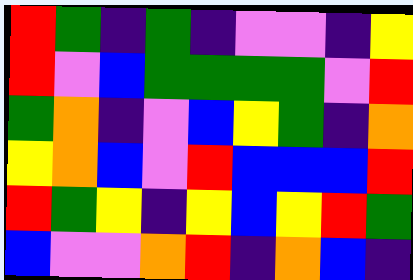[["red", "green", "indigo", "green", "indigo", "violet", "violet", "indigo", "yellow"], ["red", "violet", "blue", "green", "green", "green", "green", "violet", "red"], ["green", "orange", "indigo", "violet", "blue", "yellow", "green", "indigo", "orange"], ["yellow", "orange", "blue", "violet", "red", "blue", "blue", "blue", "red"], ["red", "green", "yellow", "indigo", "yellow", "blue", "yellow", "red", "green"], ["blue", "violet", "violet", "orange", "red", "indigo", "orange", "blue", "indigo"]]